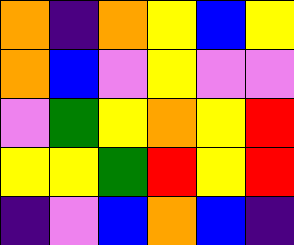[["orange", "indigo", "orange", "yellow", "blue", "yellow"], ["orange", "blue", "violet", "yellow", "violet", "violet"], ["violet", "green", "yellow", "orange", "yellow", "red"], ["yellow", "yellow", "green", "red", "yellow", "red"], ["indigo", "violet", "blue", "orange", "blue", "indigo"]]